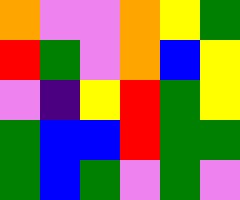[["orange", "violet", "violet", "orange", "yellow", "green"], ["red", "green", "violet", "orange", "blue", "yellow"], ["violet", "indigo", "yellow", "red", "green", "yellow"], ["green", "blue", "blue", "red", "green", "green"], ["green", "blue", "green", "violet", "green", "violet"]]